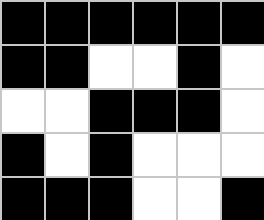[["black", "black", "black", "black", "black", "black"], ["black", "black", "white", "white", "black", "white"], ["white", "white", "black", "black", "black", "white"], ["black", "white", "black", "white", "white", "white"], ["black", "black", "black", "white", "white", "black"]]